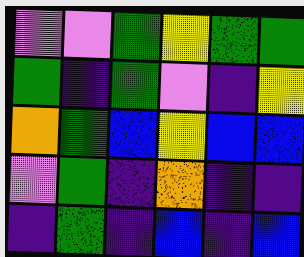[["violet", "violet", "green", "yellow", "green", "green"], ["green", "indigo", "green", "violet", "indigo", "yellow"], ["orange", "green", "blue", "yellow", "blue", "blue"], ["violet", "green", "indigo", "orange", "indigo", "indigo"], ["indigo", "green", "indigo", "blue", "indigo", "blue"]]